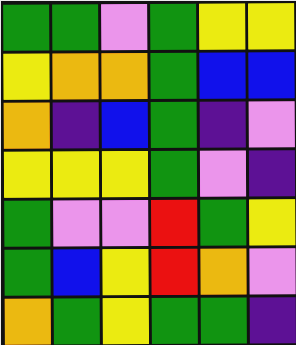[["green", "green", "violet", "green", "yellow", "yellow"], ["yellow", "orange", "orange", "green", "blue", "blue"], ["orange", "indigo", "blue", "green", "indigo", "violet"], ["yellow", "yellow", "yellow", "green", "violet", "indigo"], ["green", "violet", "violet", "red", "green", "yellow"], ["green", "blue", "yellow", "red", "orange", "violet"], ["orange", "green", "yellow", "green", "green", "indigo"]]